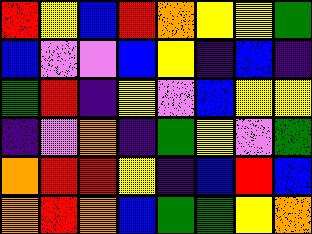[["red", "yellow", "blue", "red", "orange", "yellow", "yellow", "green"], ["blue", "violet", "violet", "blue", "yellow", "indigo", "blue", "indigo"], ["green", "red", "indigo", "yellow", "violet", "blue", "yellow", "yellow"], ["indigo", "violet", "orange", "indigo", "green", "yellow", "violet", "green"], ["orange", "red", "red", "yellow", "indigo", "blue", "red", "blue"], ["orange", "red", "orange", "blue", "green", "green", "yellow", "orange"]]